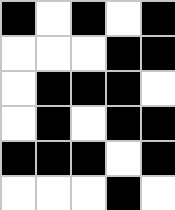[["black", "white", "black", "white", "black"], ["white", "white", "white", "black", "black"], ["white", "black", "black", "black", "white"], ["white", "black", "white", "black", "black"], ["black", "black", "black", "white", "black"], ["white", "white", "white", "black", "white"]]